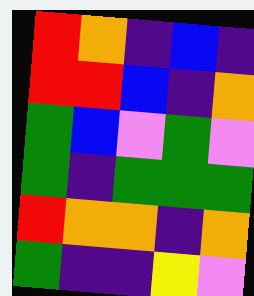[["red", "orange", "indigo", "blue", "indigo"], ["red", "red", "blue", "indigo", "orange"], ["green", "blue", "violet", "green", "violet"], ["green", "indigo", "green", "green", "green"], ["red", "orange", "orange", "indigo", "orange"], ["green", "indigo", "indigo", "yellow", "violet"]]